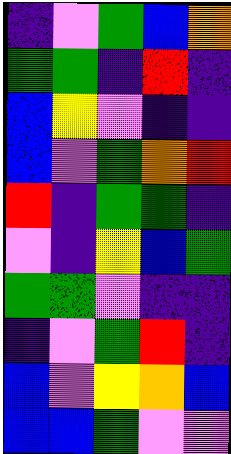[["indigo", "violet", "green", "blue", "orange"], ["green", "green", "indigo", "red", "indigo"], ["blue", "yellow", "violet", "indigo", "indigo"], ["blue", "violet", "green", "orange", "red"], ["red", "indigo", "green", "green", "indigo"], ["violet", "indigo", "yellow", "blue", "green"], ["green", "green", "violet", "indigo", "indigo"], ["indigo", "violet", "green", "red", "indigo"], ["blue", "violet", "yellow", "orange", "blue"], ["blue", "blue", "green", "violet", "violet"]]